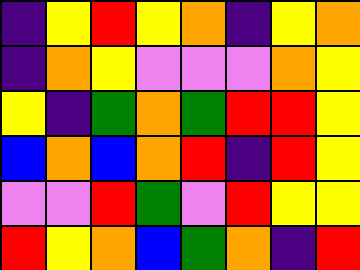[["indigo", "yellow", "red", "yellow", "orange", "indigo", "yellow", "orange"], ["indigo", "orange", "yellow", "violet", "violet", "violet", "orange", "yellow"], ["yellow", "indigo", "green", "orange", "green", "red", "red", "yellow"], ["blue", "orange", "blue", "orange", "red", "indigo", "red", "yellow"], ["violet", "violet", "red", "green", "violet", "red", "yellow", "yellow"], ["red", "yellow", "orange", "blue", "green", "orange", "indigo", "red"]]